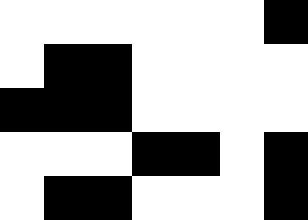[["white", "white", "white", "white", "white", "white", "black"], ["white", "black", "black", "white", "white", "white", "white"], ["black", "black", "black", "white", "white", "white", "white"], ["white", "white", "white", "black", "black", "white", "black"], ["white", "black", "black", "white", "white", "white", "black"]]